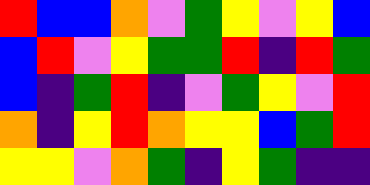[["red", "blue", "blue", "orange", "violet", "green", "yellow", "violet", "yellow", "blue"], ["blue", "red", "violet", "yellow", "green", "green", "red", "indigo", "red", "green"], ["blue", "indigo", "green", "red", "indigo", "violet", "green", "yellow", "violet", "red"], ["orange", "indigo", "yellow", "red", "orange", "yellow", "yellow", "blue", "green", "red"], ["yellow", "yellow", "violet", "orange", "green", "indigo", "yellow", "green", "indigo", "indigo"]]